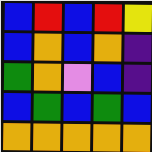[["blue", "red", "blue", "red", "yellow"], ["blue", "orange", "blue", "orange", "indigo"], ["green", "orange", "violet", "blue", "indigo"], ["blue", "green", "blue", "green", "blue"], ["orange", "orange", "orange", "orange", "orange"]]